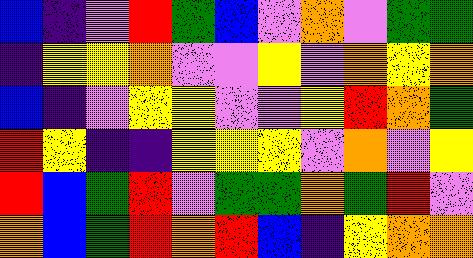[["blue", "indigo", "violet", "red", "green", "blue", "violet", "orange", "violet", "green", "green"], ["indigo", "yellow", "yellow", "orange", "violet", "violet", "yellow", "violet", "orange", "yellow", "orange"], ["blue", "indigo", "violet", "yellow", "yellow", "violet", "violet", "yellow", "red", "orange", "green"], ["red", "yellow", "indigo", "indigo", "yellow", "yellow", "yellow", "violet", "orange", "violet", "yellow"], ["red", "blue", "green", "red", "violet", "green", "green", "orange", "green", "red", "violet"], ["orange", "blue", "green", "red", "orange", "red", "blue", "indigo", "yellow", "orange", "orange"]]